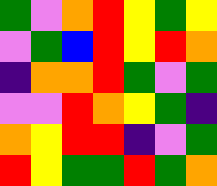[["green", "violet", "orange", "red", "yellow", "green", "yellow"], ["violet", "green", "blue", "red", "yellow", "red", "orange"], ["indigo", "orange", "orange", "red", "green", "violet", "green"], ["violet", "violet", "red", "orange", "yellow", "green", "indigo"], ["orange", "yellow", "red", "red", "indigo", "violet", "green"], ["red", "yellow", "green", "green", "red", "green", "orange"]]